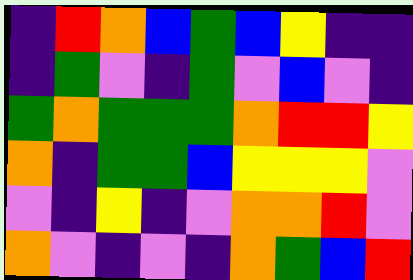[["indigo", "red", "orange", "blue", "green", "blue", "yellow", "indigo", "indigo"], ["indigo", "green", "violet", "indigo", "green", "violet", "blue", "violet", "indigo"], ["green", "orange", "green", "green", "green", "orange", "red", "red", "yellow"], ["orange", "indigo", "green", "green", "blue", "yellow", "yellow", "yellow", "violet"], ["violet", "indigo", "yellow", "indigo", "violet", "orange", "orange", "red", "violet"], ["orange", "violet", "indigo", "violet", "indigo", "orange", "green", "blue", "red"]]